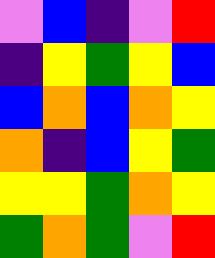[["violet", "blue", "indigo", "violet", "red"], ["indigo", "yellow", "green", "yellow", "blue"], ["blue", "orange", "blue", "orange", "yellow"], ["orange", "indigo", "blue", "yellow", "green"], ["yellow", "yellow", "green", "orange", "yellow"], ["green", "orange", "green", "violet", "red"]]